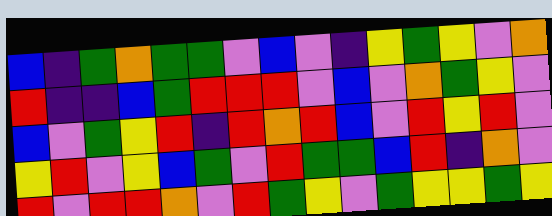[["blue", "indigo", "green", "orange", "green", "green", "violet", "blue", "violet", "indigo", "yellow", "green", "yellow", "violet", "orange"], ["red", "indigo", "indigo", "blue", "green", "red", "red", "red", "violet", "blue", "violet", "orange", "green", "yellow", "violet"], ["blue", "violet", "green", "yellow", "red", "indigo", "red", "orange", "red", "blue", "violet", "red", "yellow", "red", "violet"], ["yellow", "red", "violet", "yellow", "blue", "green", "violet", "red", "green", "green", "blue", "red", "indigo", "orange", "violet"], ["red", "violet", "red", "red", "orange", "violet", "red", "green", "yellow", "violet", "green", "yellow", "yellow", "green", "yellow"]]